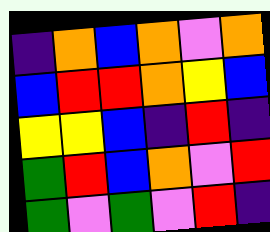[["indigo", "orange", "blue", "orange", "violet", "orange"], ["blue", "red", "red", "orange", "yellow", "blue"], ["yellow", "yellow", "blue", "indigo", "red", "indigo"], ["green", "red", "blue", "orange", "violet", "red"], ["green", "violet", "green", "violet", "red", "indigo"]]